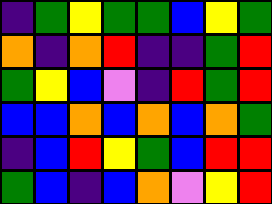[["indigo", "green", "yellow", "green", "green", "blue", "yellow", "green"], ["orange", "indigo", "orange", "red", "indigo", "indigo", "green", "red"], ["green", "yellow", "blue", "violet", "indigo", "red", "green", "red"], ["blue", "blue", "orange", "blue", "orange", "blue", "orange", "green"], ["indigo", "blue", "red", "yellow", "green", "blue", "red", "red"], ["green", "blue", "indigo", "blue", "orange", "violet", "yellow", "red"]]